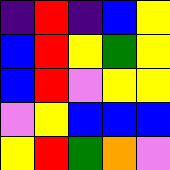[["indigo", "red", "indigo", "blue", "yellow"], ["blue", "red", "yellow", "green", "yellow"], ["blue", "red", "violet", "yellow", "yellow"], ["violet", "yellow", "blue", "blue", "blue"], ["yellow", "red", "green", "orange", "violet"]]